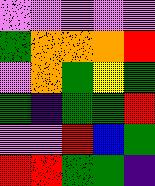[["violet", "violet", "violet", "violet", "violet"], ["green", "orange", "orange", "orange", "red"], ["violet", "orange", "green", "yellow", "green"], ["green", "indigo", "green", "green", "red"], ["violet", "violet", "red", "blue", "green"], ["red", "red", "green", "green", "indigo"]]